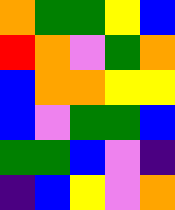[["orange", "green", "green", "yellow", "blue"], ["red", "orange", "violet", "green", "orange"], ["blue", "orange", "orange", "yellow", "yellow"], ["blue", "violet", "green", "green", "blue"], ["green", "green", "blue", "violet", "indigo"], ["indigo", "blue", "yellow", "violet", "orange"]]